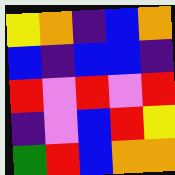[["yellow", "orange", "indigo", "blue", "orange"], ["blue", "indigo", "blue", "blue", "indigo"], ["red", "violet", "red", "violet", "red"], ["indigo", "violet", "blue", "red", "yellow"], ["green", "red", "blue", "orange", "orange"]]